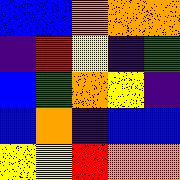[["blue", "blue", "orange", "orange", "orange"], ["indigo", "red", "yellow", "indigo", "green"], ["blue", "green", "orange", "yellow", "indigo"], ["blue", "orange", "indigo", "blue", "blue"], ["yellow", "yellow", "red", "orange", "orange"]]